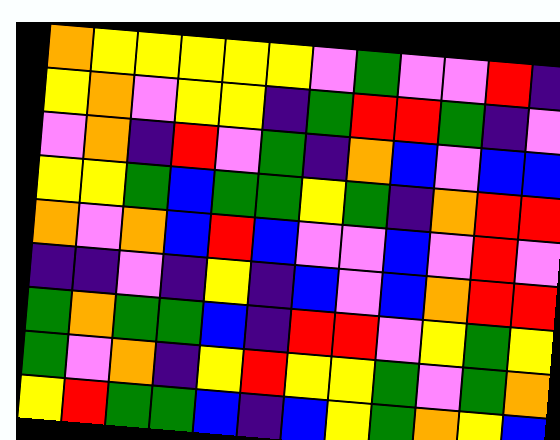[["orange", "yellow", "yellow", "yellow", "yellow", "yellow", "violet", "green", "violet", "violet", "red", "indigo"], ["yellow", "orange", "violet", "yellow", "yellow", "indigo", "green", "red", "red", "green", "indigo", "violet"], ["violet", "orange", "indigo", "red", "violet", "green", "indigo", "orange", "blue", "violet", "blue", "blue"], ["yellow", "yellow", "green", "blue", "green", "green", "yellow", "green", "indigo", "orange", "red", "red"], ["orange", "violet", "orange", "blue", "red", "blue", "violet", "violet", "blue", "violet", "red", "violet"], ["indigo", "indigo", "violet", "indigo", "yellow", "indigo", "blue", "violet", "blue", "orange", "red", "red"], ["green", "orange", "green", "green", "blue", "indigo", "red", "red", "violet", "yellow", "green", "yellow"], ["green", "violet", "orange", "indigo", "yellow", "red", "yellow", "yellow", "green", "violet", "green", "orange"], ["yellow", "red", "green", "green", "blue", "indigo", "blue", "yellow", "green", "orange", "yellow", "blue"]]